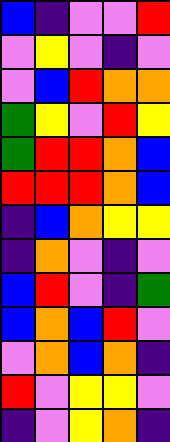[["blue", "indigo", "violet", "violet", "red"], ["violet", "yellow", "violet", "indigo", "violet"], ["violet", "blue", "red", "orange", "orange"], ["green", "yellow", "violet", "red", "yellow"], ["green", "red", "red", "orange", "blue"], ["red", "red", "red", "orange", "blue"], ["indigo", "blue", "orange", "yellow", "yellow"], ["indigo", "orange", "violet", "indigo", "violet"], ["blue", "red", "violet", "indigo", "green"], ["blue", "orange", "blue", "red", "violet"], ["violet", "orange", "blue", "orange", "indigo"], ["red", "violet", "yellow", "yellow", "violet"], ["indigo", "violet", "yellow", "orange", "indigo"]]